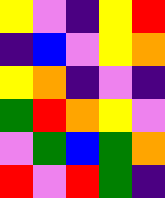[["yellow", "violet", "indigo", "yellow", "red"], ["indigo", "blue", "violet", "yellow", "orange"], ["yellow", "orange", "indigo", "violet", "indigo"], ["green", "red", "orange", "yellow", "violet"], ["violet", "green", "blue", "green", "orange"], ["red", "violet", "red", "green", "indigo"]]